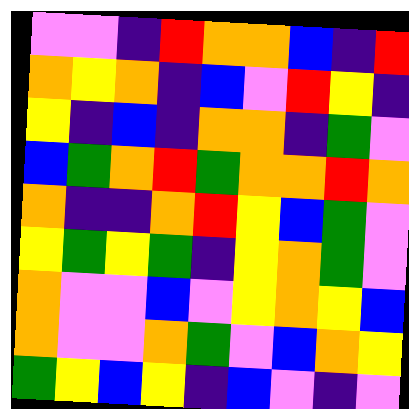[["violet", "violet", "indigo", "red", "orange", "orange", "blue", "indigo", "red"], ["orange", "yellow", "orange", "indigo", "blue", "violet", "red", "yellow", "indigo"], ["yellow", "indigo", "blue", "indigo", "orange", "orange", "indigo", "green", "violet"], ["blue", "green", "orange", "red", "green", "orange", "orange", "red", "orange"], ["orange", "indigo", "indigo", "orange", "red", "yellow", "blue", "green", "violet"], ["yellow", "green", "yellow", "green", "indigo", "yellow", "orange", "green", "violet"], ["orange", "violet", "violet", "blue", "violet", "yellow", "orange", "yellow", "blue"], ["orange", "violet", "violet", "orange", "green", "violet", "blue", "orange", "yellow"], ["green", "yellow", "blue", "yellow", "indigo", "blue", "violet", "indigo", "violet"]]